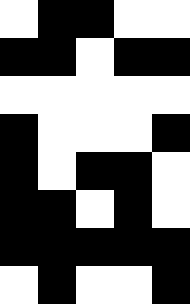[["white", "black", "black", "white", "white"], ["black", "black", "white", "black", "black"], ["white", "white", "white", "white", "white"], ["black", "white", "white", "white", "black"], ["black", "white", "black", "black", "white"], ["black", "black", "white", "black", "white"], ["black", "black", "black", "black", "black"], ["white", "black", "white", "white", "black"]]